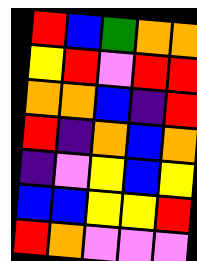[["red", "blue", "green", "orange", "orange"], ["yellow", "red", "violet", "red", "red"], ["orange", "orange", "blue", "indigo", "red"], ["red", "indigo", "orange", "blue", "orange"], ["indigo", "violet", "yellow", "blue", "yellow"], ["blue", "blue", "yellow", "yellow", "red"], ["red", "orange", "violet", "violet", "violet"]]